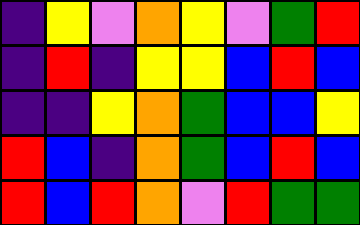[["indigo", "yellow", "violet", "orange", "yellow", "violet", "green", "red"], ["indigo", "red", "indigo", "yellow", "yellow", "blue", "red", "blue"], ["indigo", "indigo", "yellow", "orange", "green", "blue", "blue", "yellow"], ["red", "blue", "indigo", "orange", "green", "blue", "red", "blue"], ["red", "blue", "red", "orange", "violet", "red", "green", "green"]]